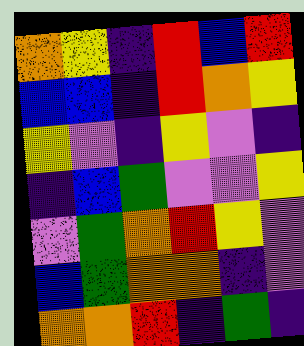[["orange", "yellow", "indigo", "red", "blue", "red"], ["blue", "blue", "indigo", "red", "orange", "yellow"], ["yellow", "violet", "indigo", "yellow", "violet", "indigo"], ["indigo", "blue", "green", "violet", "violet", "yellow"], ["violet", "green", "orange", "red", "yellow", "violet"], ["blue", "green", "orange", "orange", "indigo", "violet"], ["orange", "orange", "red", "indigo", "green", "indigo"]]